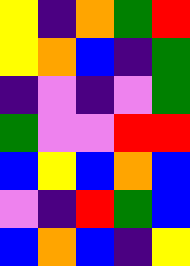[["yellow", "indigo", "orange", "green", "red"], ["yellow", "orange", "blue", "indigo", "green"], ["indigo", "violet", "indigo", "violet", "green"], ["green", "violet", "violet", "red", "red"], ["blue", "yellow", "blue", "orange", "blue"], ["violet", "indigo", "red", "green", "blue"], ["blue", "orange", "blue", "indigo", "yellow"]]